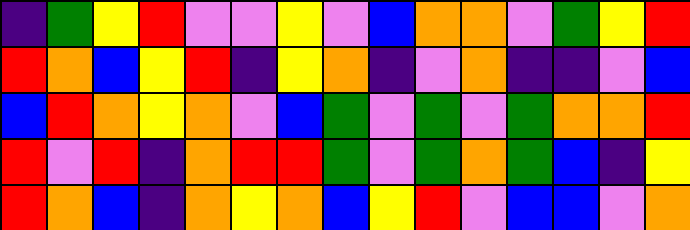[["indigo", "green", "yellow", "red", "violet", "violet", "yellow", "violet", "blue", "orange", "orange", "violet", "green", "yellow", "red"], ["red", "orange", "blue", "yellow", "red", "indigo", "yellow", "orange", "indigo", "violet", "orange", "indigo", "indigo", "violet", "blue"], ["blue", "red", "orange", "yellow", "orange", "violet", "blue", "green", "violet", "green", "violet", "green", "orange", "orange", "red"], ["red", "violet", "red", "indigo", "orange", "red", "red", "green", "violet", "green", "orange", "green", "blue", "indigo", "yellow"], ["red", "orange", "blue", "indigo", "orange", "yellow", "orange", "blue", "yellow", "red", "violet", "blue", "blue", "violet", "orange"]]